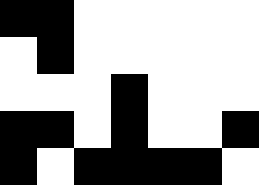[["black", "black", "white", "white", "white", "white", "white"], ["white", "black", "white", "white", "white", "white", "white"], ["white", "white", "white", "black", "white", "white", "white"], ["black", "black", "white", "black", "white", "white", "black"], ["black", "white", "black", "black", "black", "black", "white"]]